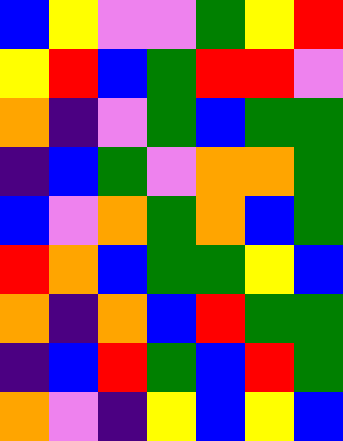[["blue", "yellow", "violet", "violet", "green", "yellow", "red"], ["yellow", "red", "blue", "green", "red", "red", "violet"], ["orange", "indigo", "violet", "green", "blue", "green", "green"], ["indigo", "blue", "green", "violet", "orange", "orange", "green"], ["blue", "violet", "orange", "green", "orange", "blue", "green"], ["red", "orange", "blue", "green", "green", "yellow", "blue"], ["orange", "indigo", "orange", "blue", "red", "green", "green"], ["indigo", "blue", "red", "green", "blue", "red", "green"], ["orange", "violet", "indigo", "yellow", "blue", "yellow", "blue"]]